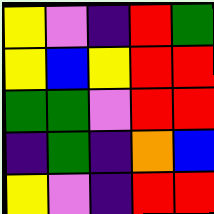[["yellow", "violet", "indigo", "red", "green"], ["yellow", "blue", "yellow", "red", "red"], ["green", "green", "violet", "red", "red"], ["indigo", "green", "indigo", "orange", "blue"], ["yellow", "violet", "indigo", "red", "red"]]